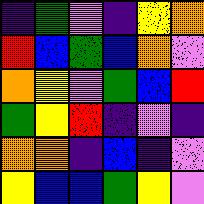[["indigo", "green", "violet", "indigo", "yellow", "orange"], ["red", "blue", "green", "blue", "orange", "violet"], ["orange", "yellow", "violet", "green", "blue", "red"], ["green", "yellow", "red", "indigo", "violet", "indigo"], ["orange", "orange", "indigo", "blue", "indigo", "violet"], ["yellow", "blue", "blue", "green", "yellow", "violet"]]